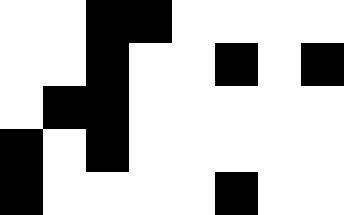[["white", "white", "black", "black", "white", "white", "white", "white"], ["white", "white", "black", "white", "white", "black", "white", "black"], ["white", "black", "black", "white", "white", "white", "white", "white"], ["black", "white", "black", "white", "white", "white", "white", "white"], ["black", "white", "white", "white", "white", "black", "white", "white"]]